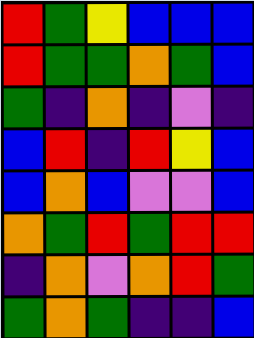[["red", "green", "yellow", "blue", "blue", "blue"], ["red", "green", "green", "orange", "green", "blue"], ["green", "indigo", "orange", "indigo", "violet", "indigo"], ["blue", "red", "indigo", "red", "yellow", "blue"], ["blue", "orange", "blue", "violet", "violet", "blue"], ["orange", "green", "red", "green", "red", "red"], ["indigo", "orange", "violet", "orange", "red", "green"], ["green", "orange", "green", "indigo", "indigo", "blue"]]